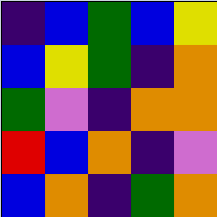[["indigo", "blue", "green", "blue", "yellow"], ["blue", "yellow", "green", "indigo", "orange"], ["green", "violet", "indigo", "orange", "orange"], ["red", "blue", "orange", "indigo", "violet"], ["blue", "orange", "indigo", "green", "orange"]]